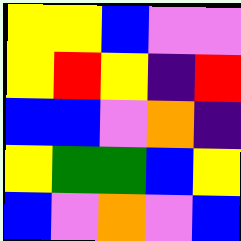[["yellow", "yellow", "blue", "violet", "violet"], ["yellow", "red", "yellow", "indigo", "red"], ["blue", "blue", "violet", "orange", "indigo"], ["yellow", "green", "green", "blue", "yellow"], ["blue", "violet", "orange", "violet", "blue"]]